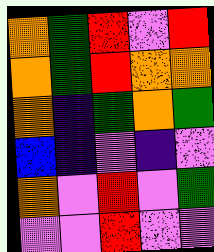[["orange", "green", "red", "violet", "red"], ["orange", "green", "red", "orange", "orange"], ["orange", "indigo", "green", "orange", "green"], ["blue", "indigo", "violet", "indigo", "violet"], ["orange", "violet", "red", "violet", "green"], ["violet", "violet", "red", "violet", "violet"]]